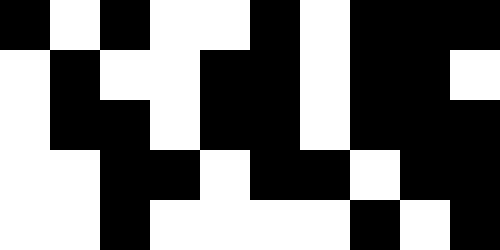[["black", "white", "black", "white", "white", "black", "white", "black", "black", "black"], ["white", "black", "white", "white", "black", "black", "white", "black", "black", "white"], ["white", "black", "black", "white", "black", "black", "white", "black", "black", "black"], ["white", "white", "black", "black", "white", "black", "black", "white", "black", "black"], ["white", "white", "black", "white", "white", "white", "white", "black", "white", "black"]]